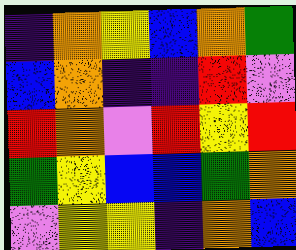[["indigo", "orange", "yellow", "blue", "orange", "green"], ["blue", "orange", "indigo", "indigo", "red", "violet"], ["red", "orange", "violet", "red", "yellow", "red"], ["green", "yellow", "blue", "blue", "green", "orange"], ["violet", "yellow", "yellow", "indigo", "orange", "blue"]]